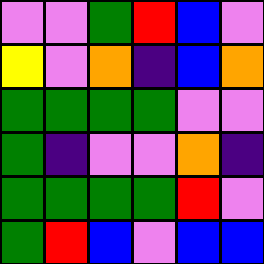[["violet", "violet", "green", "red", "blue", "violet"], ["yellow", "violet", "orange", "indigo", "blue", "orange"], ["green", "green", "green", "green", "violet", "violet"], ["green", "indigo", "violet", "violet", "orange", "indigo"], ["green", "green", "green", "green", "red", "violet"], ["green", "red", "blue", "violet", "blue", "blue"]]